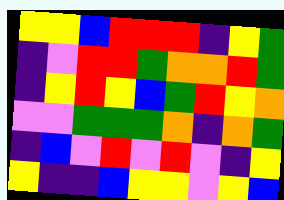[["yellow", "yellow", "blue", "red", "red", "red", "indigo", "yellow", "green"], ["indigo", "violet", "red", "red", "green", "orange", "orange", "red", "green"], ["indigo", "yellow", "red", "yellow", "blue", "green", "red", "yellow", "orange"], ["violet", "violet", "green", "green", "green", "orange", "indigo", "orange", "green"], ["indigo", "blue", "violet", "red", "violet", "red", "violet", "indigo", "yellow"], ["yellow", "indigo", "indigo", "blue", "yellow", "yellow", "violet", "yellow", "blue"]]